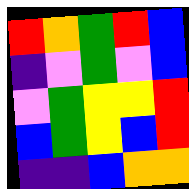[["red", "orange", "green", "red", "blue"], ["indigo", "violet", "green", "violet", "blue"], ["violet", "green", "yellow", "yellow", "red"], ["blue", "green", "yellow", "blue", "red"], ["indigo", "indigo", "blue", "orange", "orange"]]